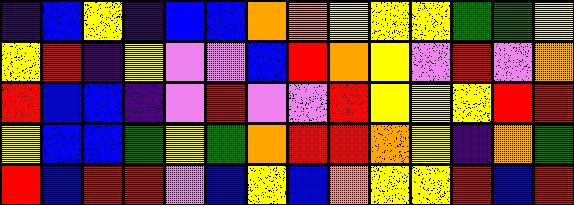[["indigo", "blue", "yellow", "indigo", "blue", "blue", "orange", "orange", "yellow", "yellow", "yellow", "green", "green", "yellow"], ["yellow", "red", "indigo", "yellow", "violet", "violet", "blue", "red", "orange", "yellow", "violet", "red", "violet", "orange"], ["red", "blue", "blue", "indigo", "violet", "red", "violet", "violet", "red", "yellow", "yellow", "yellow", "red", "red"], ["yellow", "blue", "blue", "green", "yellow", "green", "orange", "red", "red", "orange", "yellow", "indigo", "orange", "green"], ["red", "blue", "red", "red", "violet", "blue", "yellow", "blue", "orange", "yellow", "yellow", "red", "blue", "red"]]